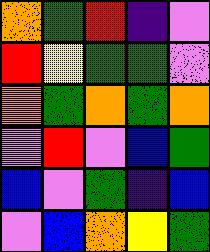[["orange", "green", "red", "indigo", "violet"], ["red", "yellow", "green", "green", "violet"], ["orange", "green", "orange", "green", "orange"], ["violet", "red", "violet", "blue", "green"], ["blue", "violet", "green", "indigo", "blue"], ["violet", "blue", "orange", "yellow", "green"]]